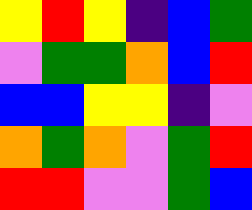[["yellow", "red", "yellow", "indigo", "blue", "green"], ["violet", "green", "green", "orange", "blue", "red"], ["blue", "blue", "yellow", "yellow", "indigo", "violet"], ["orange", "green", "orange", "violet", "green", "red"], ["red", "red", "violet", "violet", "green", "blue"]]